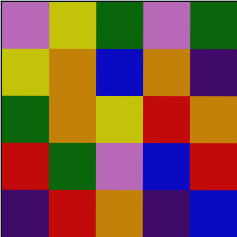[["violet", "yellow", "green", "violet", "green"], ["yellow", "orange", "blue", "orange", "indigo"], ["green", "orange", "yellow", "red", "orange"], ["red", "green", "violet", "blue", "red"], ["indigo", "red", "orange", "indigo", "blue"]]